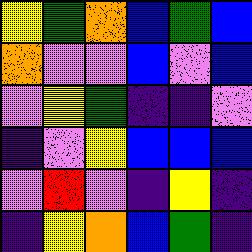[["yellow", "green", "orange", "blue", "green", "blue"], ["orange", "violet", "violet", "blue", "violet", "blue"], ["violet", "yellow", "green", "indigo", "indigo", "violet"], ["indigo", "violet", "yellow", "blue", "blue", "blue"], ["violet", "red", "violet", "indigo", "yellow", "indigo"], ["indigo", "yellow", "orange", "blue", "green", "indigo"]]